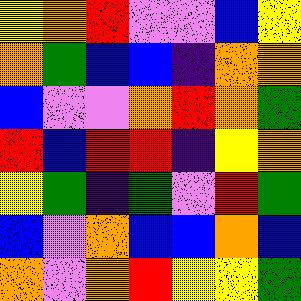[["yellow", "orange", "red", "violet", "violet", "blue", "yellow"], ["orange", "green", "blue", "blue", "indigo", "orange", "orange"], ["blue", "violet", "violet", "orange", "red", "orange", "green"], ["red", "blue", "red", "red", "indigo", "yellow", "orange"], ["yellow", "green", "indigo", "green", "violet", "red", "green"], ["blue", "violet", "orange", "blue", "blue", "orange", "blue"], ["orange", "violet", "orange", "red", "yellow", "yellow", "green"]]